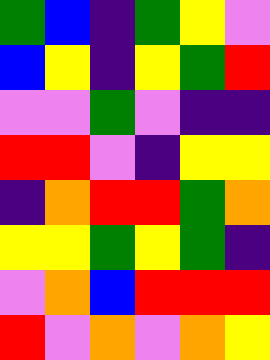[["green", "blue", "indigo", "green", "yellow", "violet"], ["blue", "yellow", "indigo", "yellow", "green", "red"], ["violet", "violet", "green", "violet", "indigo", "indigo"], ["red", "red", "violet", "indigo", "yellow", "yellow"], ["indigo", "orange", "red", "red", "green", "orange"], ["yellow", "yellow", "green", "yellow", "green", "indigo"], ["violet", "orange", "blue", "red", "red", "red"], ["red", "violet", "orange", "violet", "orange", "yellow"]]